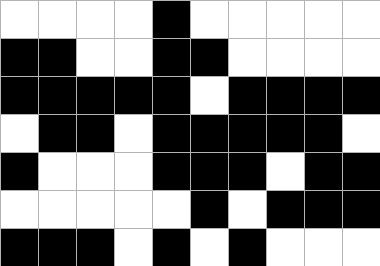[["white", "white", "white", "white", "black", "white", "white", "white", "white", "white"], ["black", "black", "white", "white", "black", "black", "white", "white", "white", "white"], ["black", "black", "black", "black", "black", "white", "black", "black", "black", "black"], ["white", "black", "black", "white", "black", "black", "black", "black", "black", "white"], ["black", "white", "white", "white", "black", "black", "black", "white", "black", "black"], ["white", "white", "white", "white", "white", "black", "white", "black", "black", "black"], ["black", "black", "black", "white", "black", "white", "black", "white", "white", "white"]]